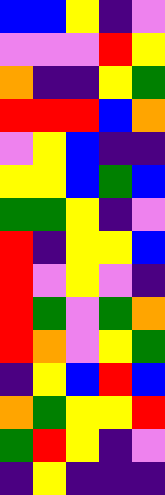[["blue", "blue", "yellow", "indigo", "violet"], ["violet", "violet", "violet", "red", "yellow"], ["orange", "indigo", "indigo", "yellow", "green"], ["red", "red", "red", "blue", "orange"], ["violet", "yellow", "blue", "indigo", "indigo"], ["yellow", "yellow", "blue", "green", "blue"], ["green", "green", "yellow", "indigo", "violet"], ["red", "indigo", "yellow", "yellow", "blue"], ["red", "violet", "yellow", "violet", "indigo"], ["red", "green", "violet", "green", "orange"], ["red", "orange", "violet", "yellow", "green"], ["indigo", "yellow", "blue", "red", "blue"], ["orange", "green", "yellow", "yellow", "red"], ["green", "red", "yellow", "indigo", "violet"], ["indigo", "yellow", "indigo", "indigo", "indigo"]]